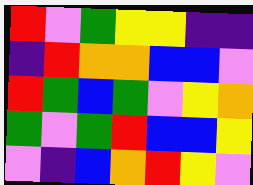[["red", "violet", "green", "yellow", "yellow", "indigo", "indigo"], ["indigo", "red", "orange", "orange", "blue", "blue", "violet"], ["red", "green", "blue", "green", "violet", "yellow", "orange"], ["green", "violet", "green", "red", "blue", "blue", "yellow"], ["violet", "indigo", "blue", "orange", "red", "yellow", "violet"]]